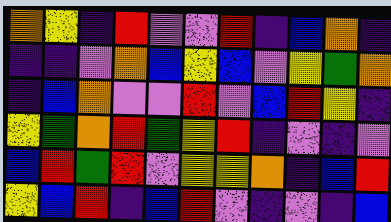[["orange", "yellow", "indigo", "red", "violet", "violet", "red", "indigo", "blue", "orange", "indigo"], ["indigo", "indigo", "violet", "orange", "blue", "yellow", "blue", "violet", "yellow", "green", "orange"], ["indigo", "blue", "orange", "violet", "violet", "red", "violet", "blue", "red", "yellow", "indigo"], ["yellow", "green", "orange", "red", "green", "yellow", "red", "indigo", "violet", "indigo", "violet"], ["blue", "red", "green", "red", "violet", "yellow", "yellow", "orange", "indigo", "blue", "red"], ["yellow", "blue", "red", "indigo", "blue", "red", "violet", "indigo", "violet", "indigo", "blue"]]